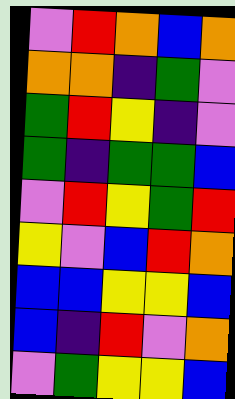[["violet", "red", "orange", "blue", "orange"], ["orange", "orange", "indigo", "green", "violet"], ["green", "red", "yellow", "indigo", "violet"], ["green", "indigo", "green", "green", "blue"], ["violet", "red", "yellow", "green", "red"], ["yellow", "violet", "blue", "red", "orange"], ["blue", "blue", "yellow", "yellow", "blue"], ["blue", "indigo", "red", "violet", "orange"], ["violet", "green", "yellow", "yellow", "blue"]]